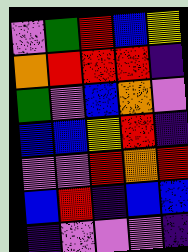[["violet", "green", "red", "blue", "yellow"], ["orange", "red", "red", "red", "indigo"], ["green", "violet", "blue", "orange", "violet"], ["blue", "blue", "yellow", "red", "indigo"], ["violet", "violet", "red", "orange", "red"], ["blue", "red", "indigo", "blue", "blue"], ["indigo", "violet", "violet", "violet", "indigo"]]